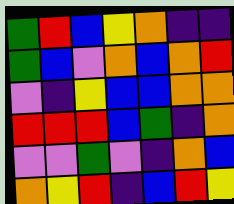[["green", "red", "blue", "yellow", "orange", "indigo", "indigo"], ["green", "blue", "violet", "orange", "blue", "orange", "red"], ["violet", "indigo", "yellow", "blue", "blue", "orange", "orange"], ["red", "red", "red", "blue", "green", "indigo", "orange"], ["violet", "violet", "green", "violet", "indigo", "orange", "blue"], ["orange", "yellow", "red", "indigo", "blue", "red", "yellow"]]